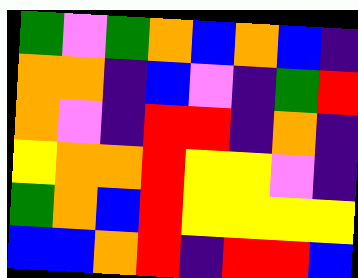[["green", "violet", "green", "orange", "blue", "orange", "blue", "indigo"], ["orange", "orange", "indigo", "blue", "violet", "indigo", "green", "red"], ["orange", "violet", "indigo", "red", "red", "indigo", "orange", "indigo"], ["yellow", "orange", "orange", "red", "yellow", "yellow", "violet", "indigo"], ["green", "orange", "blue", "red", "yellow", "yellow", "yellow", "yellow"], ["blue", "blue", "orange", "red", "indigo", "red", "red", "blue"]]